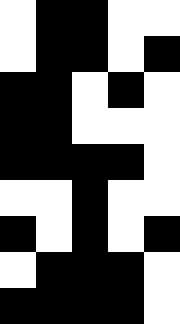[["white", "black", "black", "white", "white"], ["white", "black", "black", "white", "black"], ["black", "black", "white", "black", "white"], ["black", "black", "white", "white", "white"], ["black", "black", "black", "black", "white"], ["white", "white", "black", "white", "white"], ["black", "white", "black", "white", "black"], ["white", "black", "black", "black", "white"], ["black", "black", "black", "black", "white"]]